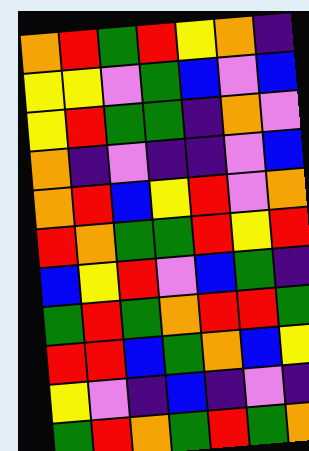[["orange", "red", "green", "red", "yellow", "orange", "indigo"], ["yellow", "yellow", "violet", "green", "blue", "violet", "blue"], ["yellow", "red", "green", "green", "indigo", "orange", "violet"], ["orange", "indigo", "violet", "indigo", "indigo", "violet", "blue"], ["orange", "red", "blue", "yellow", "red", "violet", "orange"], ["red", "orange", "green", "green", "red", "yellow", "red"], ["blue", "yellow", "red", "violet", "blue", "green", "indigo"], ["green", "red", "green", "orange", "red", "red", "green"], ["red", "red", "blue", "green", "orange", "blue", "yellow"], ["yellow", "violet", "indigo", "blue", "indigo", "violet", "indigo"], ["green", "red", "orange", "green", "red", "green", "orange"]]